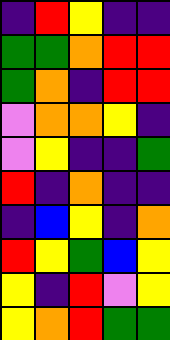[["indigo", "red", "yellow", "indigo", "indigo"], ["green", "green", "orange", "red", "red"], ["green", "orange", "indigo", "red", "red"], ["violet", "orange", "orange", "yellow", "indigo"], ["violet", "yellow", "indigo", "indigo", "green"], ["red", "indigo", "orange", "indigo", "indigo"], ["indigo", "blue", "yellow", "indigo", "orange"], ["red", "yellow", "green", "blue", "yellow"], ["yellow", "indigo", "red", "violet", "yellow"], ["yellow", "orange", "red", "green", "green"]]